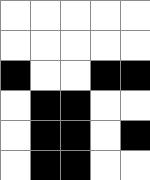[["white", "white", "white", "white", "white"], ["white", "white", "white", "white", "white"], ["black", "white", "white", "black", "black"], ["white", "black", "black", "white", "white"], ["white", "black", "black", "white", "black"], ["white", "black", "black", "white", "white"]]